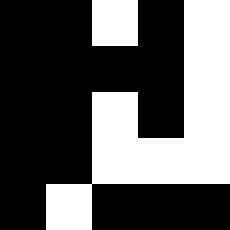[["black", "black", "white", "black", "white"], ["black", "black", "black", "black", "white"], ["black", "black", "white", "black", "white"], ["black", "black", "white", "white", "white"], ["black", "white", "black", "black", "black"]]